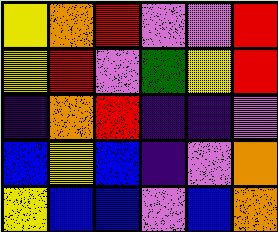[["yellow", "orange", "red", "violet", "violet", "red"], ["yellow", "red", "violet", "green", "yellow", "red"], ["indigo", "orange", "red", "indigo", "indigo", "violet"], ["blue", "yellow", "blue", "indigo", "violet", "orange"], ["yellow", "blue", "blue", "violet", "blue", "orange"]]